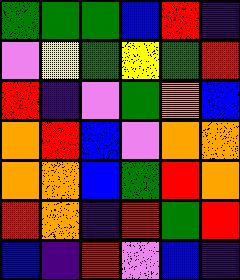[["green", "green", "green", "blue", "red", "indigo"], ["violet", "yellow", "green", "yellow", "green", "red"], ["red", "indigo", "violet", "green", "orange", "blue"], ["orange", "red", "blue", "violet", "orange", "orange"], ["orange", "orange", "blue", "green", "red", "orange"], ["red", "orange", "indigo", "red", "green", "red"], ["blue", "indigo", "red", "violet", "blue", "indigo"]]